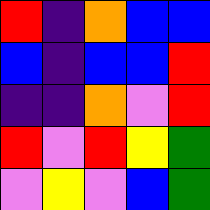[["red", "indigo", "orange", "blue", "blue"], ["blue", "indigo", "blue", "blue", "red"], ["indigo", "indigo", "orange", "violet", "red"], ["red", "violet", "red", "yellow", "green"], ["violet", "yellow", "violet", "blue", "green"]]